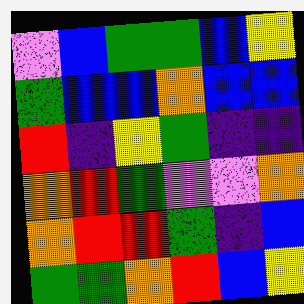[["violet", "blue", "green", "green", "blue", "yellow"], ["green", "blue", "blue", "orange", "blue", "blue"], ["red", "indigo", "yellow", "green", "indigo", "indigo"], ["orange", "red", "green", "violet", "violet", "orange"], ["orange", "red", "red", "green", "indigo", "blue"], ["green", "green", "orange", "red", "blue", "yellow"]]